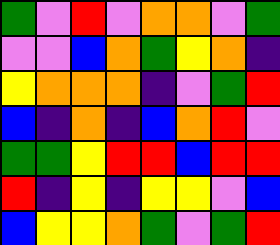[["green", "violet", "red", "violet", "orange", "orange", "violet", "green"], ["violet", "violet", "blue", "orange", "green", "yellow", "orange", "indigo"], ["yellow", "orange", "orange", "orange", "indigo", "violet", "green", "red"], ["blue", "indigo", "orange", "indigo", "blue", "orange", "red", "violet"], ["green", "green", "yellow", "red", "red", "blue", "red", "red"], ["red", "indigo", "yellow", "indigo", "yellow", "yellow", "violet", "blue"], ["blue", "yellow", "yellow", "orange", "green", "violet", "green", "red"]]